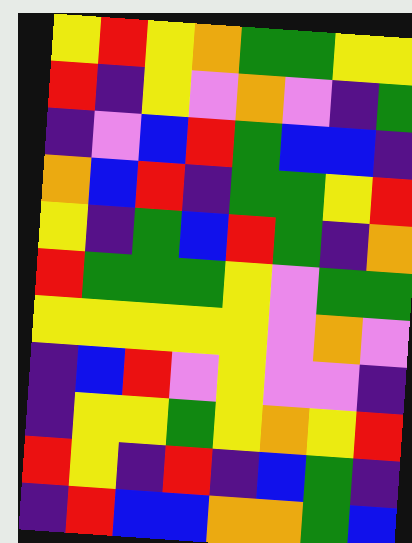[["yellow", "red", "yellow", "orange", "green", "green", "yellow", "yellow"], ["red", "indigo", "yellow", "violet", "orange", "violet", "indigo", "green"], ["indigo", "violet", "blue", "red", "green", "blue", "blue", "indigo"], ["orange", "blue", "red", "indigo", "green", "green", "yellow", "red"], ["yellow", "indigo", "green", "blue", "red", "green", "indigo", "orange"], ["red", "green", "green", "green", "yellow", "violet", "green", "green"], ["yellow", "yellow", "yellow", "yellow", "yellow", "violet", "orange", "violet"], ["indigo", "blue", "red", "violet", "yellow", "violet", "violet", "indigo"], ["indigo", "yellow", "yellow", "green", "yellow", "orange", "yellow", "red"], ["red", "yellow", "indigo", "red", "indigo", "blue", "green", "indigo"], ["indigo", "red", "blue", "blue", "orange", "orange", "green", "blue"]]